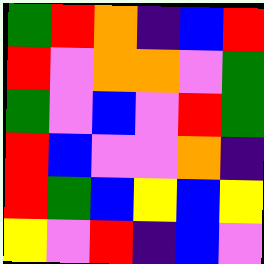[["green", "red", "orange", "indigo", "blue", "red"], ["red", "violet", "orange", "orange", "violet", "green"], ["green", "violet", "blue", "violet", "red", "green"], ["red", "blue", "violet", "violet", "orange", "indigo"], ["red", "green", "blue", "yellow", "blue", "yellow"], ["yellow", "violet", "red", "indigo", "blue", "violet"]]